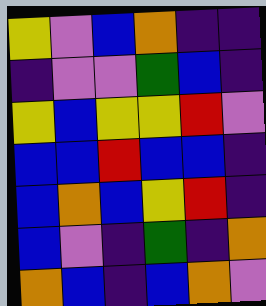[["yellow", "violet", "blue", "orange", "indigo", "indigo"], ["indigo", "violet", "violet", "green", "blue", "indigo"], ["yellow", "blue", "yellow", "yellow", "red", "violet"], ["blue", "blue", "red", "blue", "blue", "indigo"], ["blue", "orange", "blue", "yellow", "red", "indigo"], ["blue", "violet", "indigo", "green", "indigo", "orange"], ["orange", "blue", "indigo", "blue", "orange", "violet"]]